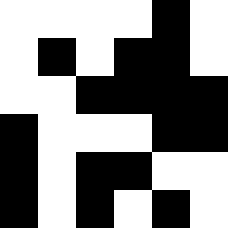[["white", "white", "white", "white", "black", "white"], ["white", "black", "white", "black", "black", "white"], ["white", "white", "black", "black", "black", "black"], ["black", "white", "white", "white", "black", "black"], ["black", "white", "black", "black", "white", "white"], ["black", "white", "black", "white", "black", "white"]]